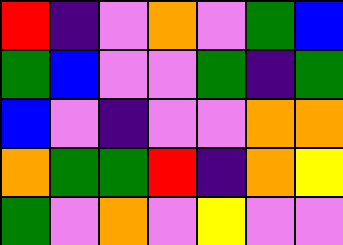[["red", "indigo", "violet", "orange", "violet", "green", "blue"], ["green", "blue", "violet", "violet", "green", "indigo", "green"], ["blue", "violet", "indigo", "violet", "violet", "orange", "orange"], ["orange", "green", "green", "red", "indigo", "orange", "yellow"], ["green", "violet", "orange", "violet", "yellow", "violet", "violet"]]